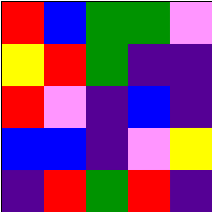[["red", "blue", "green", "green", "violet"], ["yellow", "red", "green", "indigo", "indigo"], ["red", "violet", "indigo", "blue", "indigo"], ["blue", "blue", "indigo", "violet", "yellow"], ["indigo", "red", "green", "red", "indigo"]]